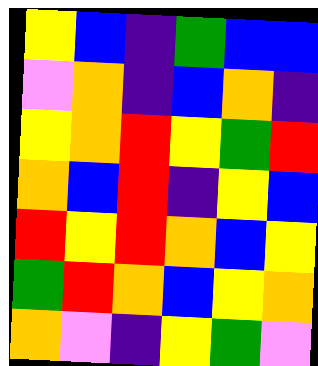[["yellow", "blue", "indigo", "green", "blue", "blue"], ["violet", "orange", "indigo", "blue", "orange", "indigo"], ["yellow", "orange", "red", "yellow", "green", "red"], ["orange", "blue", "red", "indigo", "yellow", "blue"], ["red", "yellow", "red", "orange", "blue", "yellow"], ["green", "red", "orange", "blue", "yellow", "orange"], ["orange", "violet", "indigo", "yellow", "green", "violet"]]